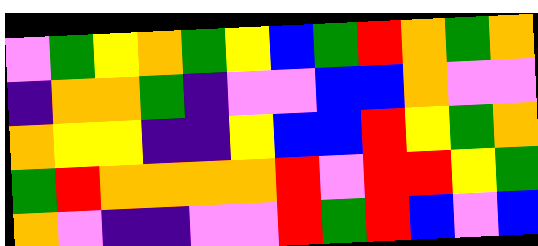[["violet", "green", "yellow", "orange", "green", "yellow", "blue", "green", "red", "orange", "green", "orange"], ["indigo", "orange", "orange", "green", "indigo", "violet", "violet", "blue", "blue", "orange", "violet", "violet"], ["orange", "yellow", "yellow", "indigo", "indigo", "yellow", "blue", "blue", "red", "yellow", "green", "orange"], ["green", "red", "orange", "orange", "orange", "orange", "red", "violet", "red", "red", "yellow", "green"], ["orange", "violet", "indigo", "indigo", "violet", "violet", "red", "green", "red", "blue", "violet", "blue"]]